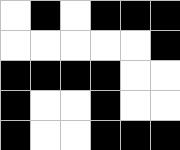[["white", "black", "white", "black", "black", "black"], ["white", "white", "white", "white", "white", "black"], ["black", "black", "black", "black", "white", "white"], ["black", "white", "white", "black", "white", "white"], ["black", "white", "white", "black", "black", "black"]]